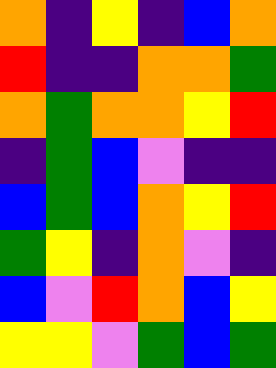[["orange", "indigo", "yellow", "indigo", "blue", "orange"], ["red", "indigo", "indigo", "orange", "orange", "green"], ["orange", "green", "orange", "orange", "yellow", "red"], ["indigo", "green", "blue", "violet", "indigo", "indigo"], ["blue", "green", "blue", "orange", "yellow", "red"], ["green", "yellow", "indigo", "orange", "violet", "indigo"], ["blue", "violet", "red", "orange", "blue", "yellow"], ["yellow", "yellow", "violet", "green", "blue", "green"]]